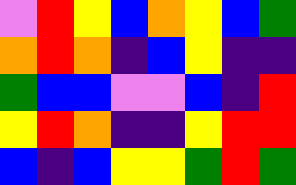[["violet", "red", "yellow", "blue", "orange", "yellow", "blue", "green"], ["orange", "red", "orange", "indigo", "blue", "yellow", "indigo", "indigo"], ["green", "blue", "blue", "violet", "violet", "blue", "indigo", "red"], ["yellow", "red", "orange", "indigo", "indigo", "yellow", "red", "red"], ["blue", "indigo", "blue", "yellow", "yellow", "green", "red", "green"]]